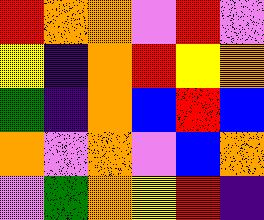[["red", "orange", "orange", "violet", "red", "violet"], ["yellow", "indigo", "orange", "red", "yellow", "orange"], ["green", "indigo", "orange", "blue", "red", "blue"], ["orange", "violet", "orange", "violet", "blue", "orange"], ["violet", "green", "orange", "yellow", "red", "indigo"]]